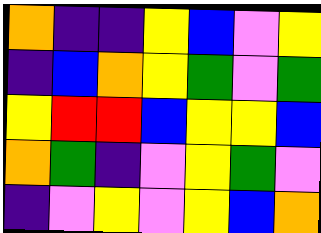[["orange", "indigo", "indigo", "yellow", "blue", "violet", "yellow"], ["indigo", "blue", "orange", "yellow", "green", "violet", "green"], ["yellow", "red", "red", "blue", "yellow", "yellow", "blue"], ["orange", "green", "indigo", "violet", "yellow", "green", "violet"], ["indigo", "violet", "yellow", "violet", "yellow", "blue", "orange"]]